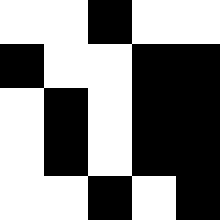[["white", "white", "black", "white", "white"], ["black", "white", "white", "black", "black"], ["white", "black", "white", "black", "black"], ["white", "black", "white", "black", "black"], ["white", "white", "black", "white", "black"]]